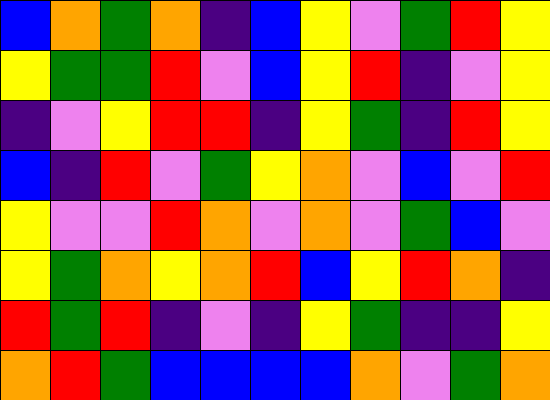[["blue", "orange", "green", "orange", "indigo", "blue", "yellow", "violet", "green", "red", "yellow"], ["yellow", "green", "green", "red", "violet", "blue", "yellow", "red", "indigo", "violet", "yellow"], ["indigo", "violet", "yellow", "red", "red", "indigo", "yellow", "green", "indigo", "red", "yellow"], ["blue", "indigo", "red", "violet", "green", "yellow", "orange", "violet", "blue", "violet", "red"], ["yellow", "violet", "violet", "red", "orange", "violet", "orange", "violet", "green", "blue", "violet"], ["yellow", "green", "orange", "yellow", "orange", "red", "blue", "yellow", "red", "orange", "indigo"], ["red", "green", "red", "indigo", "violet", "indigo", "yellow", "green", "indigo", "indigo", "yellow"], ["orange", "red", "green", "blue", "blue", "blue", "blue", "orange", "violet", "green", "orange"]]